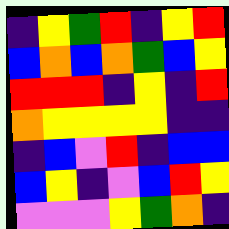[["indigo", "yellow", "green", "red", "indigo", "yellow", "red"], ["blue", "orange", "blue", "orange", "green", "blue", "yellow"], ["red", "red", "red", "indigo", "yellow", "indigo", "red"], ["orange", "yellow", "yellow", "yellow", "yellow", "indigo", "indigo"], ["indigo", "blue", "violet", "red", "indigo", "blue", "blue"], ["blue", "yellow", "indigo", "violet", "blue", "red", "yellow"], ["violet", "violet", "violet", "yellow", "green", "orange", "indigo"]]